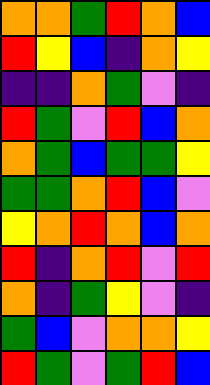[["orange", "orange", "green", "red", "orange", "blue"], ["red", "yellow", "blue", "indigo", "orange", "yellow"], ["indigo", "indigo", "orange", "green", "violet", "indigo"], ["red", "green", "violet", "red", "blue", "orange"], ["orange", "green", "blue", "green", "green", "yellow"], ["green", "green", "orange", "red", "blue", "violet"], ["yellow", "orange", "red", "orange", "blue", "orange"], ["red", "indigo", "orange", "red", "violet", "red"], ["orange", "indigo", "green", "yellow", "violet", "indigo"], ["green", "blue", "violet", "orange", "orange", "yellow"], ["red", "green", "violet", "green", "red", "blue"]]